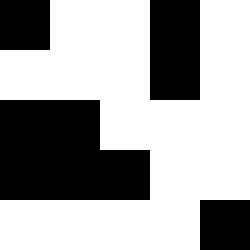[["black", "white", "white", "black", "white"], ["white", "white", "white", "black", "white"], ["black", "black", "white", "white", "white"], ["black", "black", "black", "white", "white"], ["white", "white", "white", "white", "black"]]